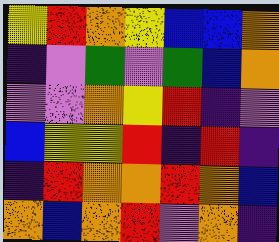[["yellow", "red", "orange", "yellow", "blue", "blue", "orange"], ["indigo", "violet", "green", "violet", "green", "blue", "orange"], ["violet", "violet", "orange", "yellow", "red", "indigo", "violet"], ["blue", "yellow", "yellow", "red", "indigo", "red", "indigo"], ["indigo", "red", "orange", "orange", "red", "orange", "blue"], ["orange", "blue", "orange", "red", "violet", "orange", "indigo"]]